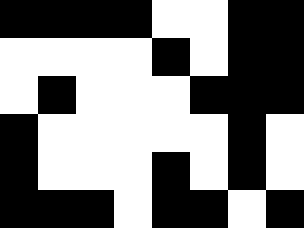[["black", "black", "black", "black", "white", "white", "black", "black"], ["white", "white", "white", "white", "black", "white", "black", "black"], ["white", "black", "white", "white", "white", "black", "black", "black"], ["black", "white", "white", "white", "white", "white", "black", "white"], ["black", "white", "white", "white", "black", "white", "black", "white"], ["black", "black", "black", "white", "black", "black", "white", "black"]]